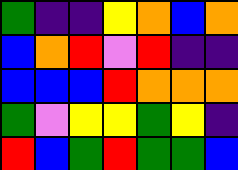[["green", "indigo", "indigo", "yellow", "orange", "blue", "orange"], ["blue", "orange", "red", "violet", "red", "indigo", "indigo"], ["blue", "blue", "blue", "red", "orange", "orange", "orange"], ["green", "violet", "yellow", "yellow", "green", "yellow", "indigo"], ["red", "blue", "green", "red", "green", "green", "blue"]]